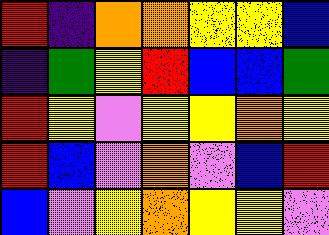[["red", "indigo", "orange", "orange", "yellow", "yellow", "blue"], ["indigo", "green", "yellow", "red", "blue", "blue", "green"], ["red", "yellow", "violet", "yellow", "yellow", "orange", "yellow"], ["red", "blue", "violet", "orange", "violet", "blue", "red"], ["blue", "violet", "yellow", "orange", "yellow", "yellow", "violet"]]